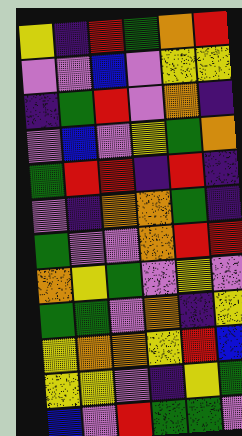[["yellow", "indigo", "red", "green", "orange", "red"], ["violet", "violet", "blue", "violet", "yellow", "yellow"], ["indigo", "green", "red", "violet", "orange", "indigo"], ["violet", "blue", "violet", "yellow", "green", "orange"], ["green", "red", "red", "indigo", "red", "indigo"], ["violet", "indigo", "orange", "orange", "green", "indigo"], ["green", "violet", "violet", "orange", "red", "red"], ["orange", "yellow", "green", "violet", "yellow", "violet"], ["green", "green", "violet", "orange", "indigo", "yellow"], ["yellow", "orange", "orange", "yellow", "red", "blue"], ["yellow", "yellow", "violet", "indigo", "yellow", "green"], ["blue", "violet", "red", "green", "green", "violet"]]